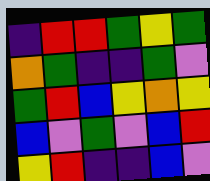[["indigo", "red", "red", "green", "yellow", "green"], ["orange", "green", "indigo", "indigo", "green", "violet"], ["green", "red", "blue", "yellow", "orange", "yellow"], ["blue", "violet", "green", "violet", "blue", "red"], ["yellow", "red", "indigo", "indigo", "blue", "violet"]]